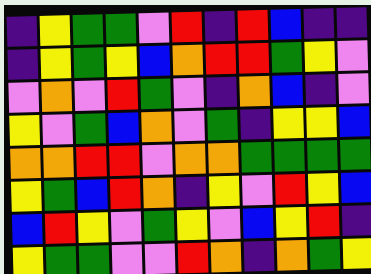[["indigo", "yellow", "green", "green", "violet", "red", "indigo", "red", "blue", "indigo", "indigo"], ["indigo", "yellow", "green", "yellow", "blue", "orange", "red", "red", "green", "yellow", "violet"], ["violet", "orange", "violet", "red", "green", "violet", "indigo", "orange", "blue", "indigo", "violet"], ["yellow", "violet", "green", "blue", "orange", "violet", "green", "indigo", "yellow", "yellow", "blue"], ["orange", "orange", "red", "red", "violet", "orange", "orange", "green", "green", "green", "green"], ["yellow", "green", "blue", "red", "orange", "indigo", "yellow", "violet", "red", "yellow", "blue"], ["blue", "red", "yellow", "violet", "green", "yellow", "violet", "blue", "yellow", "red", "indigo"], ["yellow", "green", "green", "violet", "violet", "red", "orange", "indigo", "orange", "green", "yellow"]]